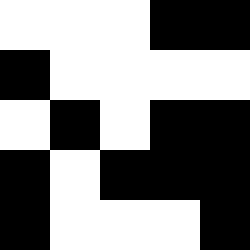[["white", "white", "white", "black", "black"], ["black", "white", "white", "white", "white"], ["white", "black", "white", "black", "black"], ["black", "white", "black", "black", "black"], ["black", "white", "white", "white", "black"]]